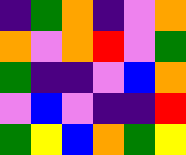[["indigo", "green", "orange", "indigo", "violet", "orange"], ["orange", "violet", "orange", "red", "violet", "green"], ["green", "indigo", "indigo", "violet", "blue", "orange"], ["violet", "blue", "violet", "indigo", "indigo", "red"], ["green", "yellow", "blue", "orange", "green", "yellow"]]